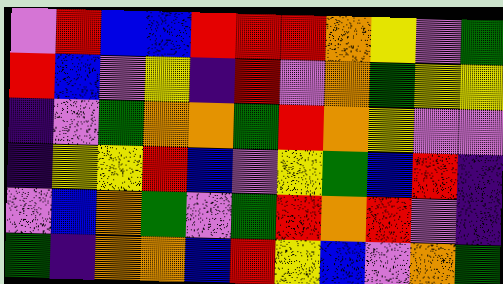[["violet", "red", "blue", "blue", "red", "red", "red", "orange", "yellow", "violet", "green"], ["red", "blue", "violet", "yellow", "indigo", "red", "violet", "orange", "green", "yellow", "yellow"], ["indigo", "violet", "green", "orange", "orange", "green", "red", "orange", "yellow", "violet", "violet"], ["indigo", "yellow", "yellow", "red", "blue", "violet", "yellow", "green", "blue", "red", "indigo"], ["violet", "blue", "orange", "green", "violet", "green", "red", "orange", "red", "violet", "indigo"], ["green", "indigo", "orange", "orange", "blue", "red", "yellow", "blue", "violet", "orange", "green"]]